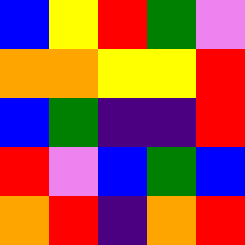[["blue", "yellow", "red", "green", "violet"], ["orange", "orange", "yellow", "yellow", "red"], ["blue", "green", "indigo", "indigo", "red"], ["red", "violet", "blue", "green", "blue"], ["orange", "red", "indigo", "orange", "red"]]